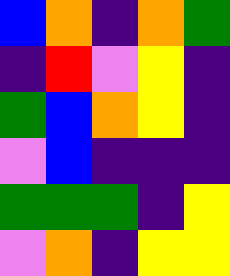[["blue", "orange", "indigo", "orange", "green"], ["indigo", "red", "violet", "yellow", "indigo"], ["green", "blue", "orange", "yellow", "indigo"], ["violet", "blue", "indigo", "indigo", "indigo"], ["green", "green", "green", "indigo", "yellow"], ["violet", "orange", "indigo", "yellow", "yellow"]]